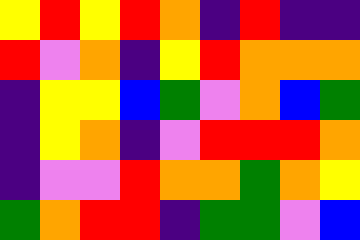[["yellow", "red", "yellow", "red", "orange", "indigo", "red", "indigo", "indigo"], ["red", "violet", "orange", "indigo", "yellow", "red", "orange", "orange", "orange"], ["indigo", "yellow", "yellow", "blue", "green", "violet", "orange", "blue", "green"], ["indigo", "yellow", "orange", "indigo", "violet", "red", "red", "red", "orange"], ["indigo", "violet", "violet", "red", "orange", "orange", "green", "orange", "yellow"], ["green", "orange", "red", "red", "indigo", "green", "green", "violet", "blue"]]